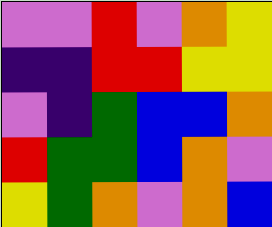[["violet", "violet", "red", "violet", "orange", "yellow"], ["indigo", "indigo", "red", "red", "yellow", "yellow"], ["violet", "indigo", "green", "blue", "blue", "orange"], ["red", "green", "green", "blue", "orange", "violet"], ["yellow", "green", "orange", "violet", "orange", "blue"]]